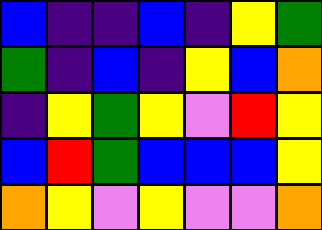[["blue", "indigo", "indigo", "blue", "indigo", "yellow", "green"], ["green", "indigo", "blue", "indigo", "yellow", "blue", "orange"], ["indigo", "yellow", "green", "yellow", "violet", "red", "yellow"], ["blue", "red", "green", "blue", "blue", "blue", "yellow"], ["orange", "yellow", "violet", "yellow", "violet", "violet", "orange"]]